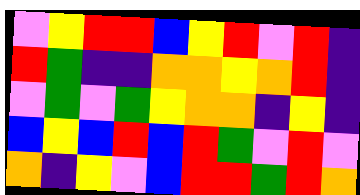[["violet", "yellow", "red", "red", "blue", "yellow", "red", "violet", "red", "indigo"], ["red", "green", "indigo", "indigo", "orange", "orange", "yellow", "orange", "red", "indigo"], ["violet", "green", "violet", "green", "yellow", "orange", "orange", "indigo", "yellow", "indigo"], ["blue", "yellow", "blue", "red", "blue", "red", "green", "violet", "red", "violet"], ["orange", "indigo", "yellow", "violet", "blue", "red", "red", "green", "red", "orange"]]